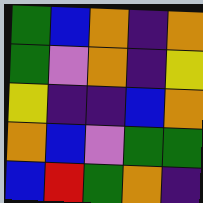[["green", "blue", "orange", "indigo", "orange"], ["green", "violet", "orange", "indigo", "yellow"], ["yellow", "indigo", "indigo", "blue", "orange"], ["orange", "blue", "violet", "green", "green"], ["blue", "red", "green", "orange", "indigo"]]